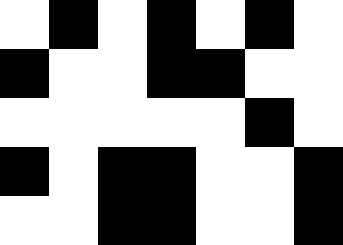[["white", "black", "white", "black", "white", "black", "white"], ["black", "white", "white", "black", "black", "white", "white"], ["white", "white", "white", "white", "white", "black", "white"], ["black", "white", "black", "black", "white", "white", "black"], ["white", "white", "black", "black", "white", "white", "black"]]